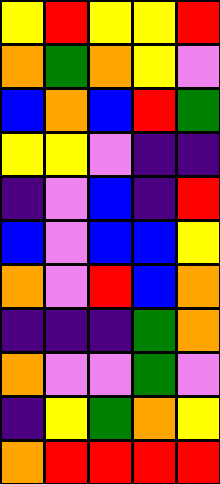[["yellow", "red", "yellow", "yellow", "red"], ["orange", "green", "orange", "yellow", "violet"], ["blue", "orange", "blue", "red", "green"], ["yellow", "yellow", "violet", "indigo", "indigo"], ["indigo", "violet", "blue", "indigo", "red"], ["blue", "violet", "blue", "blue", "yellow"], ["orange", "violet", "red", "blue", "orange"], ["indigo", "indigo", "indigo", "green", "orange"], ["orange", "violet", "violet", "green", "violet"], ["indigo", "yellow", "green", "orange", "yellow"], ["orange", "red", "red", "red", "red"]]